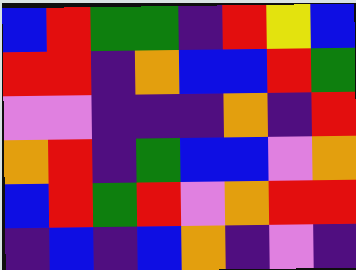[["blue", "red", "green", "green", "indigo", "red", "yellow", "blue"], ["red", "red", "indigo", "orange", "blue", "blue", "red", "green"], ["violet", "violet", "indigo", "indigo", "indigo", "orange", "indigo", "red"], ["orange", "red", "indigo", "green", "blue", "blue", "violet", "orange"], ["blue", "red", "green", "red", "violet", "orange", "red", "red"], ["indigo", "blue", "indigo", "blue", "orange", "indigo", "violet", "indigo"]]